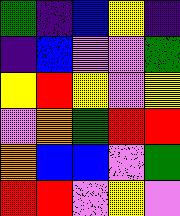[["green", "indigo", "blue", "yellow", "indigo"], ["indigo", "blue", "violet", "violet", "green"], ["yellow", "red", "yellow", "violet", "yellow"], ["violet", "orange", "green", "red", "red"], ["orange", "blue", "blue", "violet", "green"], ["red", "red", "violet", "yellow", "violet"]]